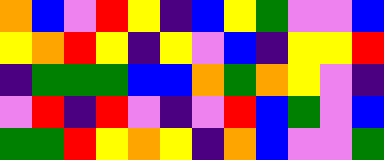[["orange", "blue", "violet", "red", "yellow", "indigo", "blue", "yellow", "green", "violet", "violet", "blue"], ["yellow", "orange", "red", "yellow", "indigo", "yellow", "violet", "blue", "indigo", "yellow", "yellow", "red"], ["indigo", "green", "green", "green", "blue", "blue", "orange", "green", "orange", "yellow", "violet", "indigo"], ["violet", "red", "indigo", "red", "violet", "indigo", "violet", "red", "blue", "green", "violet", "blue"], ["green", "green", "red", "yellow", "orange", "yellow", "indigo", "orange", "blue", "violet", "violet", "green"]]